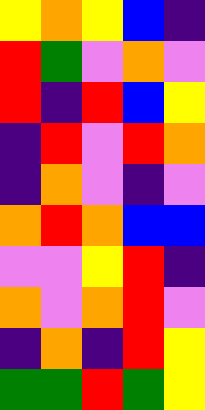[["yellow", "orange", "yellow", "blue", "indigo"], ["red", "green", "violet", "orange", "violet"], ["red", "indigo", "red", "blue", "yellow"], ["indigo", "red", "violet", "red", "orange"], ["indigo", "orange", "violet", "indigo", "violet"], ["orange", "red", "orange", "blue", "blue"], ["violet", "violet", "yellow", "red", "indigo"], ["orange", "violet", "orange", "red", "violet"], ["indigo", "orange", "indigo", "red", "yellow"], ["green", "green", "red", "green", "yellow"]]